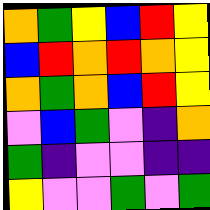[["orange", "green", "yellow", "blue", "red", "yellow"], ["blue", "red", "orange", "red", "orange", "yellow"], ["orange", "green", "orange", "blue", "red", "yellow"], ["violet", "blue", "green", "violet", "indigo", "orange"], ["green", "indigo", "violet", "violet", "indigo", "indigo"], ["yellow", "violet", "violet", "green", "violet", "green"]]